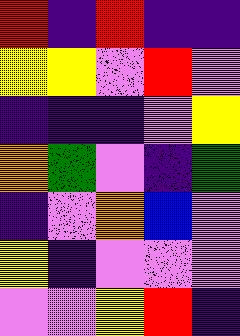[["red", "indigo", "red", "indigo", "indigo"], ["yellow", "yellow", "violet", "red", "violet"], ["indigo", "indigo", "indigo", "violet", "yellow"], ["orange", "green", "violet", "indigo", "green"], ["indigo", "violet", "orange", "blue", "violet"], ["yellow", "indigo", "violet", "violet", "violet"], ["violet", "violet", "yellow", "red", "indigo"]]